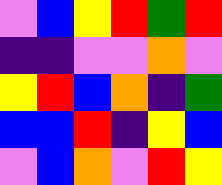[["violet", "blue", "yellow", "red", "green", "red"], ["indigo", "indigo", "violet", "violet", "orange", "violet"], ["yellow", "red", "blue", "orange", "indigo", "green"], ["blue", "blue", "red", "indigo", "yellow", "blue"], ["violet", "blue", "orange", "violet", "red", "yellow"]]